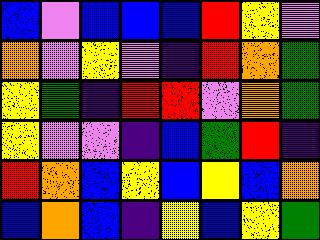[["blue", "violet", "blue", "blue", "blue", "red", "yellow", "violet"], ["orange", "violet", "yellow", "violet", "indigo", "red", "orange", "green"], ["yellow", "green", "indigo", "red", "red", "violet", "orange", "green"], ["yellow", "violet", "violet", "indigo", "blue", "green", "red", "indigo"], ["red", "orange", "blue", "yellow", "blue", "yellow", "blue", "orange"], ["blue", "orange", "blue", "indigo", "yellow", "blue", "yellow", "green"]]